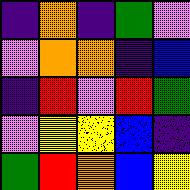[["indigo", "orange", "indigo", "green", "violet"], ["violet", "orange", "orange", "indigo", "blue"], ["indigo", "red", "violet", "red", "green"], ["violet", "yellow", "yellow", "blue", "indigo"], ["green", "red", "orange", "blue", "yellow"]]